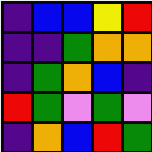[["indigo", "blue", "blue", "yellow", "red"], ["indigo", "indigo", "green", "orange", "orange"], ["indigo", "green", "orange", "blue", "indigo"], ["red", "green", "violet", "green", "violet"], ["indigo", "orange", "blue", "red", "green"]]